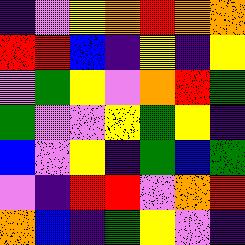[["indigo", "violet", "yellow", "orange", "red", "orange", "orange"], ["red", "red", "blue", "indigo", "yellow", "indigo", "yellow"], ["violet", "green", "yellow", "violet", "orange", "red", "green"], ["green", "violet", "violet", "yellow", "green", "yellow", "indigo"], ["blue", "violet", "yellow", "indigo", "green", "blue", "green"], ["violet", "indigo", "red", "red", "violet", "orange", "red"], ["orange", "blue", "indigo", "green", "yellow", "violet", "indigo"]]